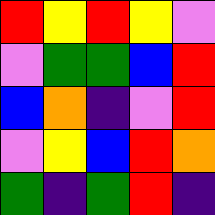[["red", "yellow", "red", "yellow", "violet"], ["violet", "green", "green", "blue", "red"], ["blue", "orange", "indigo", "violet", "red"], ["violet", "yellow", "blue", "red", "orange"], ["green", "indigo", "green", "red", "indigo"]]